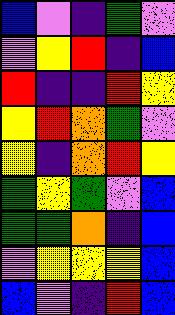[["blue", "violet", "indigo", "green", "violet"], ["violet", "yellow", "red", "indigo", "blue"], ["red", "indigo", "indigo", "red", "yellow"], ["yellow", "red", "orange", "green", "violet"], ["yellow", "indigo", "orange", "red", "yellow"], ["green", "yellow", "green", "violet", "blue"], ["green", "green", "orange", "indigo", "blue"], ["violet", "yellow", "yellow", "yellow", "blue"], ["blue", "violet", "indigo", "red", "blue"]]